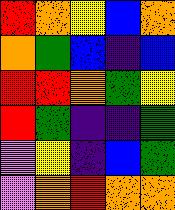[["red", "orange", "yellow", "blue", "orange"], ["orange", "green", "blue", "indigo", "blue"], ["red", "red", "orange", "green", "yellow"], ["red", "green", "indigo", "indigo", "green"], ["violet", "yellow", "indigo", "blue", "green"], ["violet", "orange", "red", "orange", "orange"]]